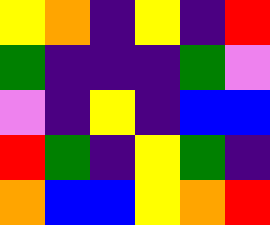[["yellow", "orange", "indigo", "yellow", "indigo", "red"], ["green", "indigo", "indigo", "indigo", "green", "violet"], ["violet", "indigo", "yellow", "indigo", "blue", "blue"], ["red", "green", "indigo", "yellow", "green", "indigo"], ["orange", "blue", "blue", "yellow", "orange", "red"]]